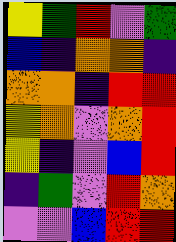[["yellow", "green", "red", "violet", "green"], ["blue", "indigo", "orange", "orange", "indigo"], ["orange", "orange", "indigo", "red", "red"], ["yellow", "orange", "violet", "orange", "red"], ["yellow", "indigo", "violet", "blue", "red"], ["indigo", "green", "violet", "red", "orange"], ["violet", "violet", "blue", "red", "red"]]